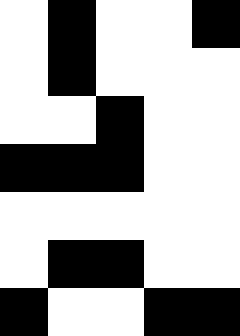[["white", "black", "white", "white", "black"], ["white", "black", "white", "white", "white"], ["white", "white", "black", "white", "white"], ["black", "black", "black", "white", "white"], ["white", "white", "white", "white", "white"], ["white", "black", "black", "white", "white"], ["black", "white", "white", "black", "black"]]